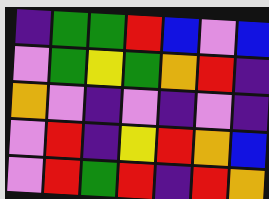[["indigo", "green", "green", "red", "blue", "violet", "blue"], ["violet", "green", "yellow", "green", "orange", "red", "indigo"], ["orange", "violet", "indigo", "violet", "indigo", "violet", "indigo"], ["violet", "red", "indigo", "yellow", "red", "orange", "blue"], ["violet", "red", "green", "red", "indigo", "red", "orange"]]